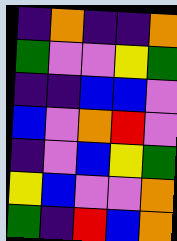[["indigo", "orange", "indigo", "indigo", "orange"], ["green", "violet", "violet", "yellow", "green"], ["indigo", "indigo", "blue", "blue", "violet"], ["blue", "violet", "orange", "red", "violet"], ["indigo", "violet", "blue", "yellow", "green"], ["yellow", "blue", "violet", "violet", "orange"], ["green", "indigo", "red", "blue", "orange"]]